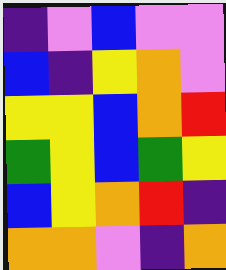[["indigo", "violet", "blue", "violet", "violet"], ["blue", "indigo", "yellow", "orange", "violet"], ["yellow", "yellow", "blue", "orange", "red"], ["green", "yellow", "blue", "green", "yellow"], ["blue", "yellow", "orange", "red", "indigo"], ["orange", "orange", "violet", "indigo", "orange"]]